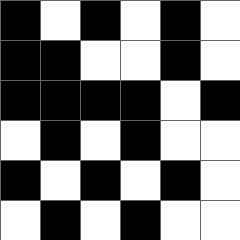[["black", "white", "black", "white", "black", "white"], ["black", "black", "white", "white", "black", "white"], ["black", "black", "black", "black", "white", "black"], ["white", "black", "white", "black", "white", "white"], ["black", "white", "black", "white", "black", "white"], ["white", "black", "white", "black", "white", "white"]]